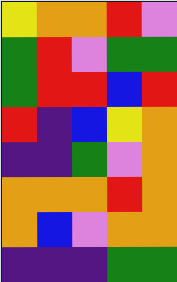[["yellow", "orange", "orange", "red", "violet"], ["green", "red", "violet", "green", "green"], ["green", "red", "red", "blue", "red"], ["red", "indigo", "blue", "yellow", "orange"], ["indigo", "indigo", "green", "violet", "orange"], ["orange", "orange", "orange", "red", "orange"], ["orange", "blue", "violet", "orange", "orange"], ["indigo", "indigo", "indigo", "green", "green"]]